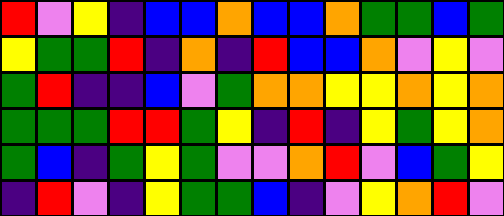[["red", "violet", "yellow", "indigo", "blue", "blue", "orange", "blue", "blue", "orange", "green", "green", "blue", "green"], ["yellow", "green", "green", "red", "indigo", "orange", "indigo", "red", "blue", "blue", "orange", "violet", "yellow", "violet"], ["green", "red", "indigo", "indigo", "blue", "violet", "green", "orange", "orange", "yellow", "yellow", "orange", "yellow", "orange"], ["green", "green", "green", "red", "red", "green", "yellow", "indigo", "red", "indigo", "yellow", "green", "yellow", "orange"], ["green", "blue", "indigo", "green", "yellow", "green", "violet", "violet", "orange", "red", "violet", "blue", "green", "yellow"], ["indigo", "red", "violet", "indigo", "yellow", "green", "green", "blue", "indigo", "violet", "yellow", "orange", "red", "violet"]]